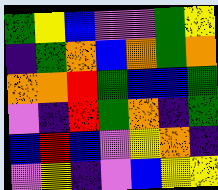[["green", "yellow", "blue", "violet", "violet", "green", "yellow"], ["indigo", "green", "orange", "blue", "orange", "green", "orange"], ["orange", "orange", "red", "green", "blue", "blue", "green"], ["violet", "indigo", "red", "green", "orange", "indigo", "green"], ["blue", "red", "blue", "violet", "yellow", "orange", "indigo"], ["violet", "yellow", "indigo", "violet", "blue", "yellow", "yellow"]]